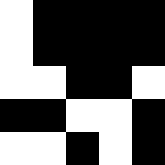[["white", "black", "black", "black", "black"], ["white", "black", "black", "black", "black"], ["white", "white", "black", "black", "white"], ["black", "black", "white", "white", "black"], ["white", "white", "black", "white", "black"]]